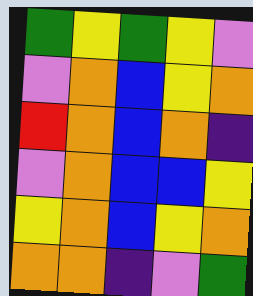[["green", "yellow", "green", "yellow", "violet"], ["violet", "orange", "blue", "yellow", "orange"], ["red", "orange", "blue", "orange", "indigo"], ["violet", "orange", "blue", "blue", "yellow"], ["yellow", "orange", "blue", "yellow", "orange"], ["orange", "orange", "indigo", "violet", "green"]]